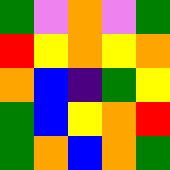[["green", "violet", "orange", "violet", "green"], ["red", "yellow", "orange", "yellow", "orange"], ["orange", "blue", "indigo", "green", "yellow"], ["green", "blue", "yellow", "orange", "red"], ["green", "orange", "blue", "orange", "green"]]